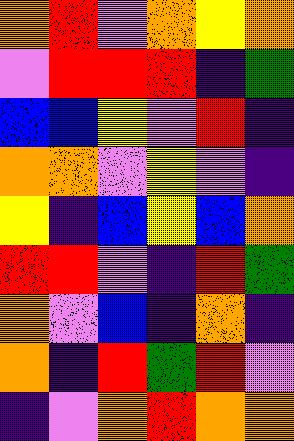[["orange", "red", "violet", "orange", "yellow", "orange"], ["violet", "red", "red", "red", "indigo", "green"], ["blue", "blue", "yellow", "violet", "red", "indigo"], ["orange", "orange", "violet", "yellow", "violet", "indigo"], ["yellow", "indigo", "blue", "yellow", "blue", "orange"], ["red", "red", "violet", "indigo", "red", "green"], ["orange", "violet", "blue", "indigo", "orange", "indigo"], ["orange", "indigo", "red", "green", "red", "violet"], ["indigo", "violet", "orange", "red", "orange", "orange"]]